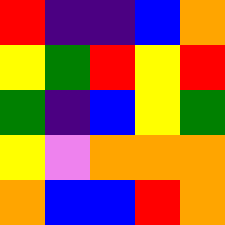[["red", "indigo", "indigo", "blue", "orange"], ["yellow", "green", "red", "yellow", "red"], ["green", "indigo", "blue", "yellow", "green"], ["yellow", "violet", "orange", "orange", "orange"], ["orange", "blue", "blue", "red", "orange"]]